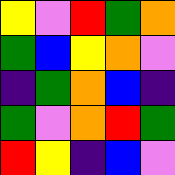[["yellow", "violet", "red", "green", "orange"], ["green", "blue", "yellow", "orange", "violet"], ["indigo", "green", "orange", "blue", "indigo"], ["green", "violet", "orange", "red", "green"], ["red", "yellow", "indigo", "blue", "violet"]]